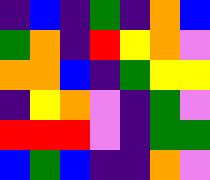[["indigo", "blue", "indigo", "green", "indigo", "orange", "blue"], ["green", "orange", "indigo", "red", "yellow", "orange", "violet"], ["orange", "orange", "blue", "indigo", "green", "yellow", "yellow"], ["indigo", "yellow", "orange", "violet", "indigo", "green", "violet"], ["red", "red", "red", "violet", "indigo", "green", "green"], ["blue", "green", "blue", "indigo", "indigo", "orange", "violet"]]